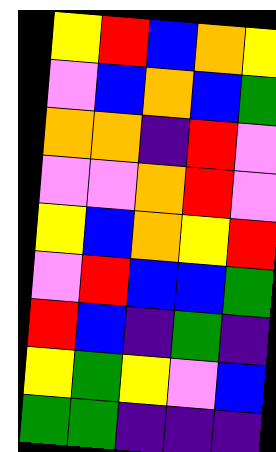[["yellow", "red", "blue", "orange", "yellow"], ["violet", "blue", "orange", "blue", "green"], ["orange", "orange", "indigo", "red", "violet"], ["violet", "violet", "orange", "red", "violet"], ["yellow", "blue", "orange", "yellow", "red"], ["violet", "red", "blue", "blue", "green"], ["red", "blue", "indigo", "green", "indigo"], ["yellow", "green", "yellow", "violet", "blue"], ["green", "green", "indigo", "indigo", "indigo"]]